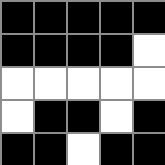[["black", "black", "black", "black", "black"], ["black", "black", "black", "black", "white"], ["white", "white", "white", "white", "white"], ["white", "black", "black", "white", "black"], ["black", "black", "white", "black", "black"]]